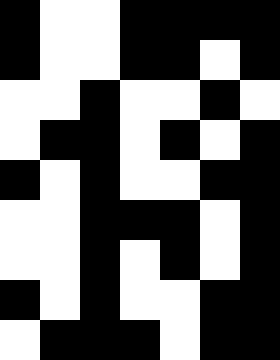[["black", "white", "white", "black", "black", "black", "black"], ["black", "white", "white", "black", "black", "white", "black"], ["white", "white", "black", "white", "white", "black", "white"], ["white", "black", "black", "white", "black", "white", "black"], ["black", "white", "black", "white", "white", "black", "black"], ["white", "white", "black", "black", "black", "white", "black"], ["white", "white", "black", "white", "black", "white", "black"], ["black", "white", "black", "white", "white", "black", "black"], ["white", "black", "black", "black", "white", "black", "black"]]